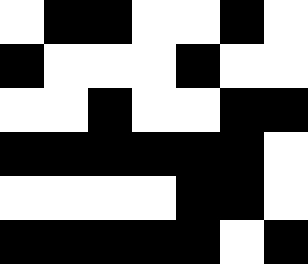[["white", "black", "black", "white", "white", "black", "white"], ["black", "white", "white", "white", "black", "white", "white"], ["white", "white", "black", "white", "white", "black", "black"], ["black", "black", "black", "black", "black", "black", "white"], ["white", "white", "white", "white", "black", "black", "white"], ["black", "black", "black", "black", "black", "white", "black"]]